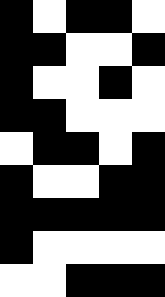[["black", "white", "black", "black", "white"], ["black", "black", "white", "white", "black"], ["black", "white", "white", "black", "white"], ["black", "black", "white", "white", "white"], ["white", "black", "black", "white", "black"], ["black", "white", "white", "black", "black"], ["black", "black", "black", "black", "black"], ["black", "white", "white", "white", "white"], ["white", "white", "black", "black", "black"]]